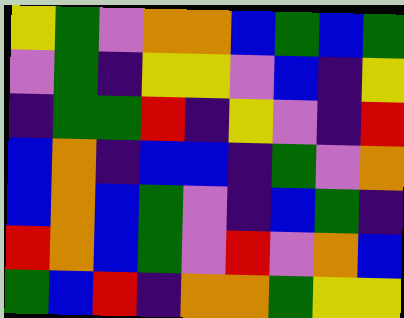[["yellow", "green", "violet", "orange", "orange", "blue", "green", "blue", "green"], ["violet", "green", "indigo", "yellow", "yellow", "violet", "blue", "indigo", "yellow"], ["indigo", "green", "green", "red", "indigo", "yellow", "violet", "indigo", "red"], ["blue", "orange", "indigo", "blue", "blue", "indigo", "green", "violet", "orange"], ["blue", "orange", "blue", "green", "violet", "indigo", "blue", "green", "indigo"], ["red", "orange", "blue", "green", "violet", "red", "violet", "orange", "blue"], ["green", "blue", "red", "indigo", "orange", "orange", "green", "yellow", "yellow"]]